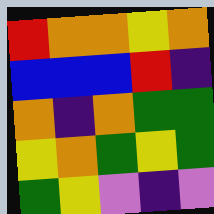[["red", "orange", "orange", "yellow", "orange"], ["blue", "blue", "blue", "red", "indigo"], ["orange", "indigo", "orange", "green", "green"], ["yellow", "orange", "green", "yellow", "green"], ["green", "yellow", "violet", "indigo", "violet"]]